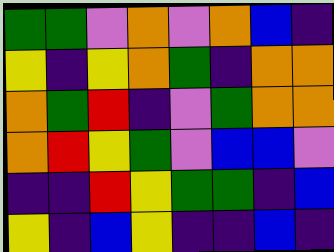[["green", "green", "violet", "orange", "violet", "orange", "blue", "indigo"], ["yellow", "indigo", "yellow", "orange", "green", "indigo", "orange", "orange"], ["orange", "green", "red", "indigo", "violet", "green", "orange", "orange"], ["orange", "red", "yellow", "green", "violet", "blue", "blue", "violet"], ["indigo", "indigo", "red", "yellow", "green", "green", "indigo", "blue"], ["yellow", "indigo", "blue", "yellow", "indigo", "indigo", "blue", "indigo"]]